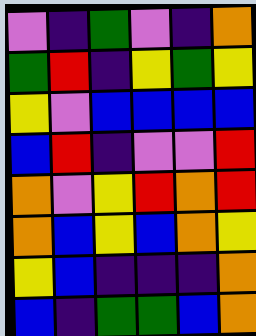[["violet", "indigo", "green", "violet", "indigo", "orange"], ["green", "red", "indigo", "yellow", "green", "yellow"], ["yellow", "violet", "blue", "blue", "blue", "blue"], ["blue", "red", "indigo", "violet", "violet", "red"], ["orange", "violet", "yellow", "red", "orange", "red"], ["orange", "blue", "yellow", "blue", "orange", "yellow"], ["yellow", "blue", "indigo", "indigo", "indigo", "orange"], ["blue", "indigo", "green", "green", "blue", "orange"]]